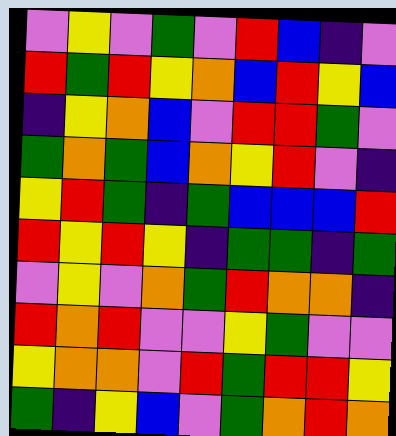[["violet", "yellow", "violet", "green", "violet", "red", "blue", "indigo", "violet"], ["red", "green", "red", "yellow", "orange", "blue", "red", "yellow", "blue"], ["indigo", "yellow", "orange", "blue", "violet", "red", "red", "green", "violet"], ["green", "orange", "green", "blue", "orange", "yellow", "red", "violet", "indigo"], ["yellow", "red", "green", "indigo", "green", "blue", "blue", "blue", "red"], ["red", "yellow", "red", "yellow", "indigo", "green", "green", "indigo", "green"], ["violet", "yellow", "violet", "orange", "green", "red", "orange", "orange", "indigo"], ["red", "orange", "red", "violet", "violet", "yellow", "green", "violet", "violet"], ["yellow", "orange", "orange", "violet", "red", "green", "red", "red", "yellow"], ["green", "indigo", "yellow", "blue", "violet", "green", "orange", "red", "orange"]]